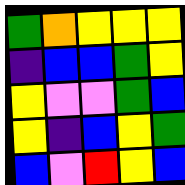[["green", "orange", "yellow", "yellow", "yellow"], ["indigo", "blue", "blue", "green", "yellow"], ["yellow", "violet", "violet", "green", "blue"], ["yellow", "indigo", "blue", "yellow", "green"], ["blue", "violet", "red", "yellow", "blue"]]